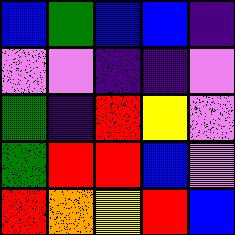[["blue", "green", "blue", "blue", "indigo"], ["violet", "violet", "indigo", "indigo", "violet"], ["green", "indigo", "red", "yellow", "violet"], ["green", "red", "red", "blue", "violet"], ["red", "orange", "yellow", "red", "blue"]]